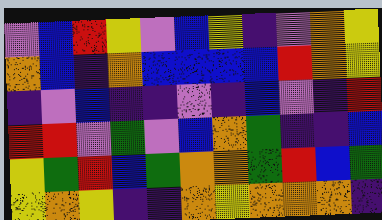[["violet", "blue", "red", "yellow", "violet", "blue", "yellow", "indigo", "violet", "orange", "yellow"], ["orange", "blue", "indigo", "orange", "blue", "blue", "blue", "blue", "red", "orange", "yellow"], ["indigo", "violet", "blue", "indigo", "indigo", "violet", "indigo", "blue", "violet", "indigo", "red"], ["red", "red", "violet", "green", "violet", "blue", "orange", "green", "indigo", "indigo", "blue"], ["yellow", "green", "red", "blue", "green", "orange", "orange", "green", "red", "blue", "green"], ["yellow", "orange", "yellow", "indigo", "indigo", "orange", "yellow", "orange", "orange", "orange", "indigo"]]